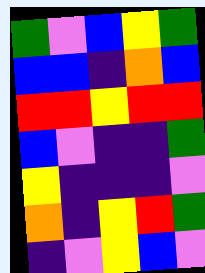[["green", "violet", "blue", "yellow", "green"], ["blue", "blue", "indigo", "orange", "blue"], ["red", "red", "yellow", "red", "red"], ["blue", "violet", "indigo", "indigo", "green"], ["yellow", "indigo", "indigo", "indigo", "violet"], ["orange", "indigo", "yellow", "red", "green"], ["indigo", "violet", "yellow", "blue", "violet"]]